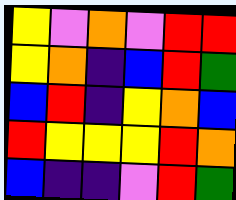[["yellow", "violet", "orange", "violet", "red", "red"], ["yellow", "orange", "indigo", "blue", "red", "green"], ["blue", "red", "indigo", "yellow", "orange", "blue"], ["red", "yellow", "yellow", "yellow", "red", "orange"], ["blue", "indigo", "indigo", "violet", "red", "green"]]